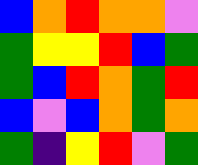[["blue", "orange", "red", "orange", "orange", "violet"], ["green", "yellow", "yellow", "red", "blue", "green"], ["green", "blue", "red", "orange", "green", "red"], ["blue", "violet", "blue", "orange", "green", "orange"], ["green", "indigo", "yellow", "red", "violet", "green"]]